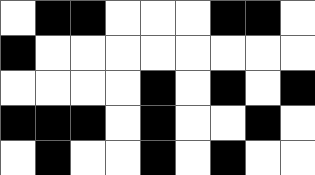[["white", "black", "black", "white", "white", "white", "black", "black", "white"], ["black", "white", "white", "white", "white", "white", "white", "white", "white"], ["white", "white", "white", "white", "black", "white", "black", "white", "black"], ["black", "black", "black", "white", "black", "white", "white", "black", "white"], ["white", "black", "white", "white", "black", "white", "black", "white", "white"]]